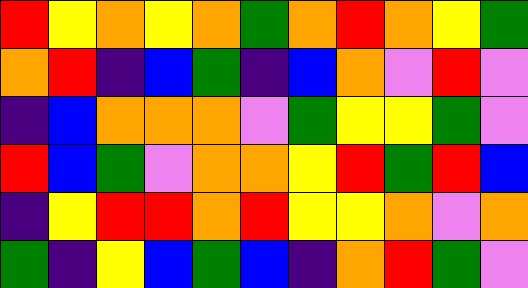[["red", "yellow", "orange", "yellow", "orange", "green", "orange", "red", "orange", "yellow", "green"], ["orange", "red", "indigo", "blue", "green", "indigo", "blue", "orange", "violet", "red", "violet"], ["indigo", "blue", "orange", "orange", "orange", "violet", "green", "yellow", "yellow", "green", "violet"], ["red", "blue", "green", "violet", "orange", "orange", "yellow", "red", "green", "red", "blue"], ["indigo", "yellow", "red", "red", "orange", "red", "yellow", "yellow", "orange", "violet", "orange"], ["green", "indigo", "yellow", "blue", "green", "blue", "indigo", "orange", "red", "green", "violet"]]